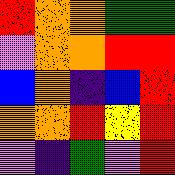[["red", "orange", "orange", "green", "green"], ["violet", "orange", "orange", "red", "red"], ["blue", "orange", "indigo", "blue", "red"], ["orange", "orange", "red", "yellow", "red"], ["violet", "indigo", "green", "violet", "red"]]